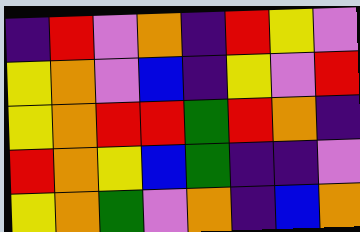[["indigo", "red", "violet", "orange", "indigo", "red", "yellow", "violet"], ["yellow", "orange", "violet", "blue", "indigo", "yellow", "violet", "red"], ["yellow", "orange", "red", "red", "green", "red", "orange", "indigo"], ["red", "orange", "yellow", "blue", "green", "indigo", "indigo", "violet"], ["yellow", "orange", "green", "violet", "orange", "indigo", "blue", "orange"]]